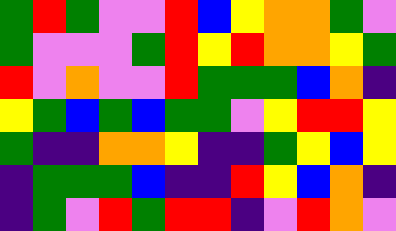[["green", "red", "green", "violet", "violet", "red", "blue", "yellow", "orange", "orange", "green", "violet"], ["green", "violet", "violet", "violet", "green", "red", "yellow", "red", "orange", "orange", "yellow", "green"], ["red", "violet", "orange", "violet", "violet", "red", "green", "green", "green", "blue", "orange", "indigo"], ["yellow", "green", "blue", "green", "blue", "green", "green", "violet", "yellow", "red", "red", "yellow"], ["green", "indigo", "indigo", "orange", "orange", "yellow", "indigo", "indigo", "green", "yellow", "blue", "yellow"], ["indigo", "green", "green", "green", "blue", "indigo", "indigo", "red", "yellow", "blue", "orange", "indigo"], ["indigo", "green", "violet", "red", "green", "red", "red", "indigo", "violet", "red", "orange", "violet"]]